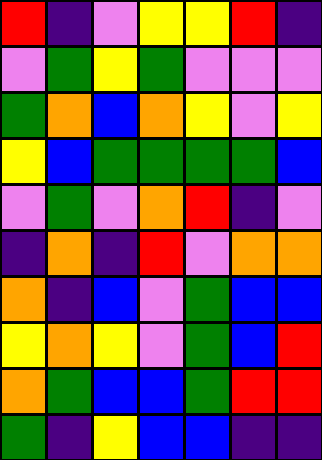[["red", "indigo", "violet", "yellow", "yellow", "red", "indigo"], ["violet", "green", "yellow", "green", "violet", "violet", "violet"], ["green", "orange", "blue", "orange", "yellow", "violet", "yellow"], ["yellow", "blue", "green", "green", "green", "green", "blue"], ["violet", "green", "violet", "orange", "red", "indigo", "violet"], ["indigo", "orange", "indigo", "red", "violet", "orange", "orange"], ["orange", "indigo", "blue", "violet", "green", "blue", "blue"], ["yellow", "orange", "yellow", "violet", "green", "blue", "red"], ["orange", "green", "blue", "blue", "green", "red", "red"], ["green", "indigo", "yellow", "blue", "blue", "indigo", "indigo"]]